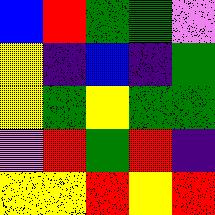[["blue", "red", "green", "green", "violet"], ["yellow", "indigo", "blue", "indigo", "green"], ["yellow", "green", "yellow", "green", "green"], ["violet", "red", "green", "red", "indigo"], ["yellow", "yellow", "red", "yellow", "red"]]